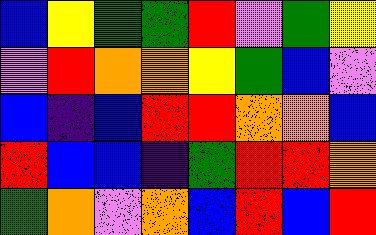[["blue", "yellow", "green", "green", "red", "violet", "green", "yellow"], ["violet", "red", "orange", "orange", "yellow", "green", "blue", "violet"], ["blue", "indigo", "blue", "red", "red", "orange", "orange", "blue"], ["red", "blue", "blue", "indigo", "green", "red", "red", "orange"], ["green", "orange", "violet", "orange", "blue", "red", "blue", "red"]]